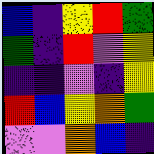[["blue", "indigo", "yellow", "red", "green"], ["green", "indigo", "red", "violet", "yellow"], ["indigo", "indigo", "violet", "indigo", "yellow"], ["red", "blue", "yellow", "orange", "green"], ["violet", "violet", "orange", "blue", "indigo"]]